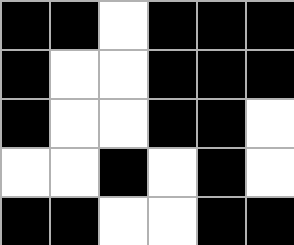[["black", "black", "white", "black", "black", "black"], ["black", "white", "white", "black", "black", "black"], ["black", "white", "white", "black", "black", "white"], ["white", "white", "black", "white", "black", "white"], ["black", "black", "white", "white", "black", "black"]]